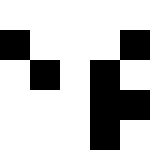[["white", "white", "white", "white", "white"], ["black", "white", "white", "white", "black"], ["white", "black", "white", "black", "white"], ["white", "white", "white", "black", "black"], ["white", "white", "white", "black", "white"]]